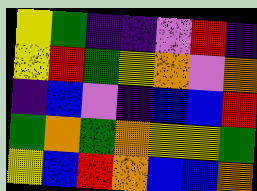[["yellow", "green", "indigo", "indigo", "violet", "red", "indigo"], ["yellow", "red", "green", "yellow", "orange", "violet", "orange"], ["indigo", "blue", "violet", "indigo", "blue", "blue", "red"], ["green", "orange", "green", "orange", "yellow", "yellow", "green"], ["yellow", "blue", "red", "orange", "blue", "blue", "orange"]]